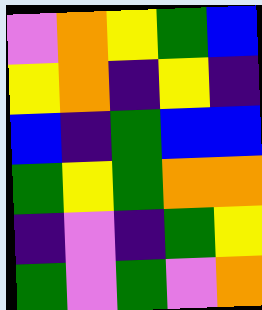[["violet", "orange", "yellow", "green", "blue"], ["yellow", "orange", "indigo", "yellow", "indigo"], ["blue", "indigo", "green", "blue", "blue"], ["green", "yellow", "green", "orange", "orange"], ["indigo", "violet", "indigo", "green", "yellow"], ["green", "violet", "green", "violet", "orange"]]